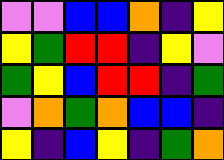[["violet", "violet", "blue", "blue", "orange", "indigo", "yellow"], ["yellow", "green", "red", "red", "indigo", "yellow", "violet"], ["green", "yellow", "blue", "red", "red", "indigo", "green"], ["violet", "orange", "green", "orange", "blue", "blue", "indigo"], ["yellow", "indigo", "blue", "yellow", "indigo", "green", "orange"]]